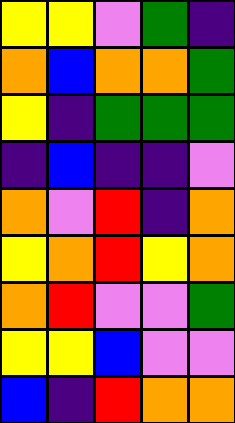[["yellow", "yellow", "violet", "green", "indigo"], ["orange", "blue", "orange", "orange", "green"], ["yellow", "indigo", "green", "green", "green"], ["indigo", "blue", "indigo", "indigo", "violet"], ["orange", "violet", "red", "indigo", "orange"], ["yellow", "orange", "red", "yellow", "orange"], ["orange", "red", "violet", "violet", "green"], ["yellow", "yellow", "blue", "violet", "violet"], ["blue", "indigo", "red", "orange", "orange"]]